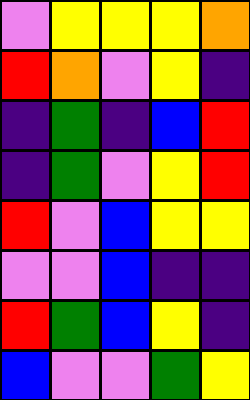[["violet", "yellow", "yellow", "yellow", "orange"], ["red", "orange", "violet", "yellow", "indigo"], ["indigo", "green", "indigo", "blue", "red"], ["indigo", "green", "violet", "yellow", "red"], ["red", "violet", "blue", "yellow", "yellow"], ["violet", "violet", "blue", "indigo", "indigo"], ["red", "green", "blue", "yellow", "indigo"], ["blue", "violet", "violet", "green", "yellow"]]